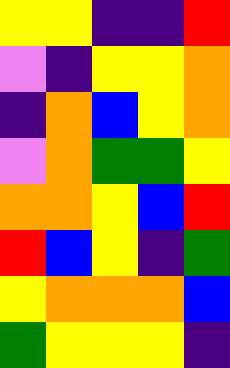[["yellow", "yellow", "indigo", "indigo", "red"], ["violet", "indigo", "yellow", "yellow", "orange"], ["indigo", "orange", "blue", "yellow", "orange"], ["violet", "orange", "green", "green", "yellow"], ["orange", "orange", "yellow", "blue", "red"], ["red", "blue", "yellow", "indigo", "green"], ["yellow", "orange", "orange", "orange", "blue"], ["green", "yellow", "yellow", "yellow", "indigo"]]